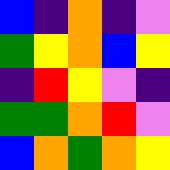[["blue", "indigo", "orange", "indigo", "violet"], ["green", "yellow", "orange", "blue", "yellow"], ["indigo", "red", "yellow", "violet", "indigo"], ["green", "green", "orange", "red", "violet"], ["blue", "orange", "green", "orange", "yellow"]]